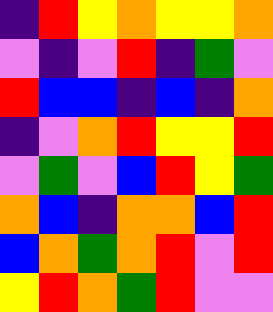[["indigo", "red", "yellow", "orange", "yellow", "yellow", "orange"], ["violet", "indigo", "violet", "red", "indigo", "green", "violet"], ["red", "blue", "blue", "indigo", "blue", "indigo", "orange"], ["indigo", "violet", "orange", "red", "yellow", "yellow", "red"], ["violet", "green", "violet", "blue", "red", "yellow", "green"], ["orange", "blue", "indigo", "orange", "orange", "blue", "red"], ["blue", "orange", "green", "orange", "red", "violet", "red"], ["yellow", "red", "orange", "green", "red", "violet", "violet"]]